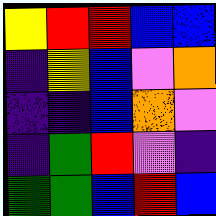[["yellow", "red", "red", "blue", "blue"], ["indigo", "yellow", "blue", "violet", "orange"], ["indigo", "indigo", "blue", "orange", "violet"], ["indigo", "green", "red", "violet", "indigo"], ["green", "green", "blue", "red", "blue"]]